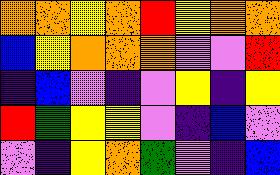[["orange", "orange", "yellow", "orange", "red", "yellow", "orange", "orange"], ["blue", "yellow", "orange", "orange", "orange", "violet", "violet", "red"], ["indigo", "blue", "violet", "indigo", "violet", "yellow", "indigo", "yellow"], ["red", "green", "yellow", "yellow", "violet", "indigo", "blue", "violet"], ["violet", "indigo", "yellow", "orange", "green", "violet", "indigo", "blue"]]